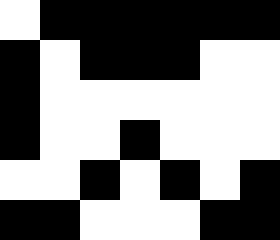[["white", "black", "black", "black", "black", "black", "black"], ["black", "white", "black", "black", "black", "white", "white"], ["black", "white", "white", "white", "white", "white", "white"], ["black", "white", "white", "black", "white", "white", "white"], ["white", "white", "black", "white", "black", "white", "black"], ["black", "black", "white", "white", "white", "black", "black"]]